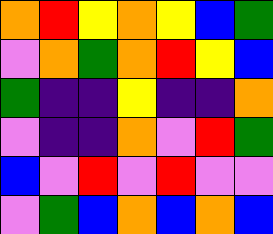[["orange", "red", "yellow", "orange", "yellow", "blue", "green"], ["violet", "orange", "green", "orange", "red", "yellow", "blue"], ["green", "indigo", "indigo", "yellow", "indigo", "indigo", "orange"], ["violet", "indigo", "indigo", "orange", "violet", "red", "green"], ["blue", "violet", "red", "violet", "red", "violet", "violet"], ["violet", "green", "blue", "orange", "blue", "orange", "blue"]]